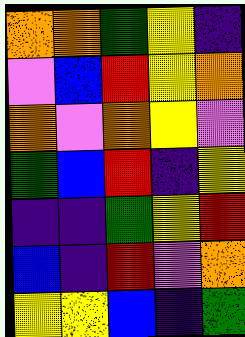[["orange", "orange", "green", "yellow", "indigo"], ["violet", "blue", "red", "yellow", "orange"], ["orange", "violet", "orange", "yellow", "violet"], ["green", "blue", "red", "indigo", "yellow"], ["indigo", "indigo", "green", "yellow", "red"], ["blue", "indigo", "red", "violet", "orange"], ["yellow", "yellow", "blue", "indigo", "green"]]